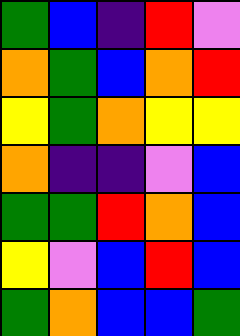[["green", "blue", "indigo", "red", "violet"], ["orange", "green", "blue", "orange", "red"], ["yellow", "green", "orange", "yellow", "yellow"], ["orange", "indigo", "indigo", "violet", "blue"], ["green", "green", "red", "orange", "blue"], ["yellow", "violet", "blue", "red", "blue"], ["green", "orange", "blue", "blue", "green"]]